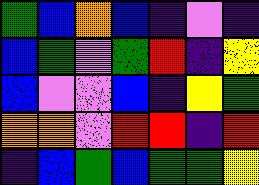[["green", "blue", "orange", "blue", "indigo", "violet", "indigo"], ["blue", "green", "violet", "green", "red", "indigo", "yellow"], ["blue", "violet", "violet", "blue", "indigo", "yellow", "green"], ["orange", "orange", "violet", "red", "red", "indigo", "red"], ["indigo", "blue", "green", "blue", "green", "green", "yellow"]]